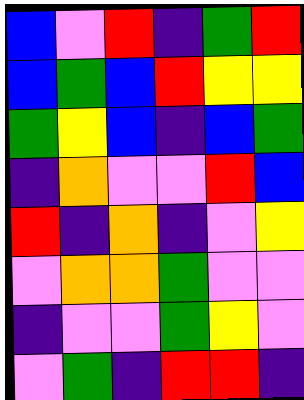[["blue", "violet", "red", "indigo", "green", "red"], ["blue", "green", "blue", "red", "yellow", "yellow"], ["green", "yellow", "blue", "indigo", "blue", "green"], ["indigo", "orange", "violet", "violet", "red", "blue"], ["red", "indigo", "orange", "indigo", "violet", "yellow"], ["violet", "orange", "orange", "green", "violet", "violet"], ["indigo", "violet", "violet", "green", "yellow", "violet"], ["violet", "green", "indigo", "red", "red", "indigo"]]